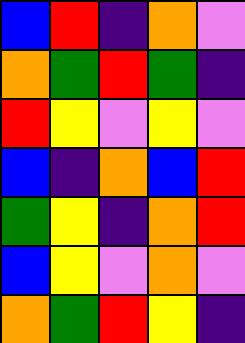[["blue", "red", "indigo", "orange", "violet"], ["orange", "green", "red", "green", "indigo"], ["red", "yellow", "violet", "yellow", "violet"], ["blue", "indigo", "orange", "blue", "red"], ["green", "yellow", "indigo", "orange", "red"], ["blue", "yellow", "violet", "orange", "violet"], ["orange", "green", "red", "yellow", "indigo"]]